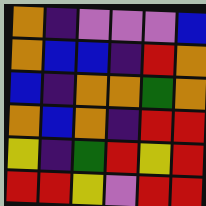[["orange", "indigo", "violet", "violet", "violet", "blue"], ["orange", "blue", "blue", "indigo", "red", "orange"], ["blue", "indigo", "orange", "orange", "green", "orange"], ["orange", "blue", "orange", "indigo", "red", "red"], ["yellow", "indigo", "green", "red", "yellow", "red"], ["red", "red", "yellow", "violet", "red", "red"]]